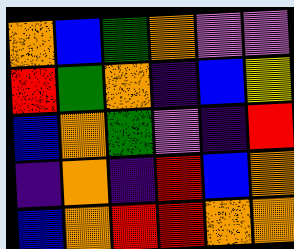[["orange", "blue", "green", "orange", "violet", "violet"], ["red", "green", "orange", "indigo", "blue", "yellow"], ["blue", "orange", "green", "violet", "indigo", "red"], ["indigo", "orange", "indigo", "red", "blue", "orange"], ["blue", "orange", "red", "red", "orange", "orange"]]